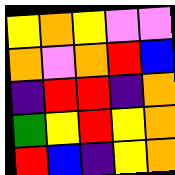[["yellow", "orange", "yellow", "violet", "violet"], ["orange", "violet", "orange", "red", "blue"], ["indigo", "red", "red", "indigo", "orange"], ["green", "yellow", "red", "yellow", "orange"], ["red", "blue", "indigo", "yellow", "orange"]]